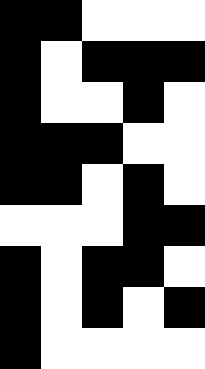[["black", "black", "white", "white", "white"], ["black", "white", "black", "black", "black"], ["black", "white", "white", "black", "white"], ["black", "black", "black", "white", "white"], ["black", "black", "white", "black", "white"], ["white", "white", "white", "black", "black"], ["black", "white", "black", "black", "white"], ["black", "white", "black", "white", "black"], ["black", "white", "white", "white", "white"]]